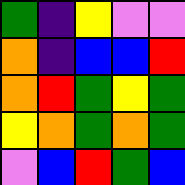[["green", "indigo", "yellow", "violet", "violet"], ["orange", "indigo", "blue", "blue", "red"], ["orange", "red", "green", "yellow", "green"], ["yellow", "orange", "green", "orange", "green"], ["violet", "blue", "red", "green", "blue"]]